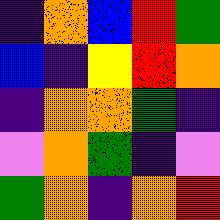[["indigo", "orange", "blue", "red", "green"], ["blue", "indigo", "yellow", "red", "orange"], ["indigo", "orange", "orange", "green", "indigo"], ["violet", "orange", "green", "indigo", "violet"], ["green", "orange", "indigo", "orange", "red"]]